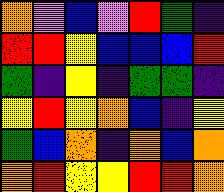[["orange", "violet", "blue", "violet", "red", "green", "indigo"], ["red", "red", "yellow", "blue", "blue", "blue", "red"], ["green", "indigo", "yellow", "indigo", "green", "green", "indigo"], ["yellow", "red", "yellow", "orange", "blue", "indigo", "yellow"], ["green", "blue", "orange", "indigo", "orange", "blue", "orange"], ["orange", "red", "yellow", "yellow", "red", "red", "orange"]]